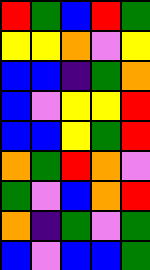[["red", "green", "blue", "red", "green"], ["yellow", "yellow", "orange", "violet", "yellow"], ["blue", "blue", "indigo", "green", "orange"], ["blue", "violet", "yellow", "yellow", "red"], ["blue", "blue", "yellow", "green", "red"], ["orange", "green", "red", "orange", "violet"], ["green", "violet", "blue", "orange", "red"], ["orange", "indigo", "green", "violet", "green"], ["blue", "violet", "blue", "blue", "green"]]